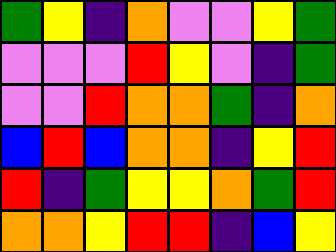[["green", "yellow", "indigo", "orange", "violet", "violet", "yellow", "green"], ["violet", "violet", "violet", "red", "yellow", "violet", "indigo", "green"], ["violet", "violet", "red", "orange", "orange", "green", "indigo", "orange"], ["blue", "red", "blue", "orange", "orange", "indigo", "yellow", "red"], ["red", "indigo", "green", "yellow", "yellow", "orange", "green", "red"], ["orange", "orange", "yellow", "red", "red", "indigo", "blue", "yellow"]]